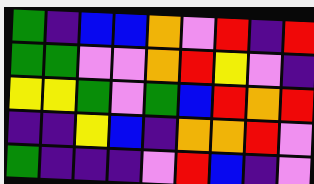[["green", "indigo", "blue", "blue", "orange", "violet", "red", "indigo", "red"], ["green", "green", "violet", "violet", "orange", "red", "yellow", "violet", "indigo"], ["yellow", "yellow", "green", "violet", "green", "blue", "red", "orange", "red"], ["indigo", "indigo", "yellow", "blue", "indigo", "orange", "orange", "red", "violet"], ["green", "indigo", "indigo", "indigo", "violet", "red", "blue", "indigo", "violet"]]